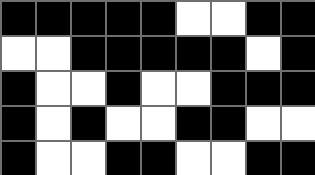[["black", "black", "black", "black", "black", "white", "white", "black", "black"], ["white", "white", "black", "black", "black", "black", "black", "white", "black"], ["black", "white", "white", "black", "white", "white", "black", "black", "black"], ["black", "white", "black", "white", "white", "black", "black", "white", "white"], ["black", "white", "white", "black", "black", "white", "white", "black", "black"]]